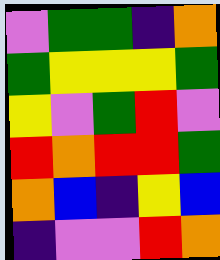[["violet", "green", "green", "indigo", "orange"], ["green", "yellow", "yellow", "yellow", "green"], ["yellow", "violet", "green", "red", "violet"], ["red", "orange", "red", "red", "green"], ["orange", "blue", "indigo", "yellow", "blue"], ["indigo", "violet", "violet", "red", "orange"]]